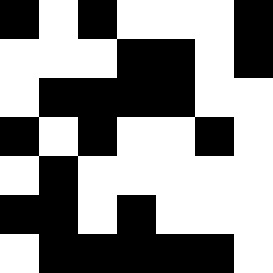[["black", "white", "black", "white", "white", "white", "black"], ["white", "white", "white", "black", "black", "white", "black"], ["white", "black", "black", "black", "black", "white", "white"], ["black", "white", "black", "white", "white", "black", "white"], ["white", "black", "white", "white", "white", "white", "white"], ["black", "black", "white", "black", "white", "white", "white"], ["white", "black", "black", "black", "black", "black", "white"]]